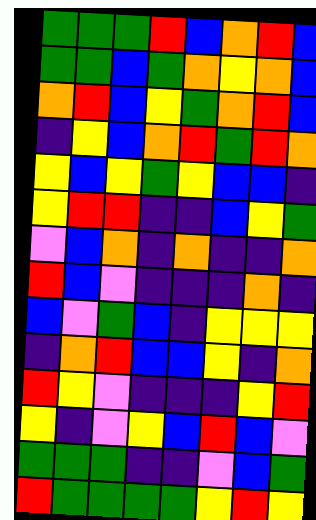[["green", "green", "green", "red", "blue", "orange", "red", "blue"], ["green", "green", "blue", "green", "orange", "yellow", "orange", "blue"], ["orange", "red", "blue", "yellow", "green", "orange", "red", "blue"], ["indigo", "yellow", "blue", "orange", "red", "green", "red", "orange"], ["yellow", "blue", "yellow", "green", "yellow", "blue", "blue", "indigo"], ["yellow", "red", "red", "indigo", "indigo", "blue", "yellow", "green"], ["violet", "blue", "orange", "indigo", "orange", "indigo", "indigo", "orange"], ["red", "blue", "violet", "indigo", "indigo", "indigo", "orange", "indigo"], ["blue", "violet", "green", "blue", "indigo", "yellow", "yellow", "yellow"], ["indigo", "orange", "red", "blue", "blue", "yellow", "indigo", "orange"], ["red", "yellow", "violet", "indigo", "indigo", "indigo", "yellow", "red"], ["yellow", "indigo", "violet", "yellow", "blue", "red", "blue", "violet"], ["green", "green", "green", "indigo", "indigo", "violet", "blue", "green"], ["red", "green", "green", "green", "green", "yellow", "red", "yellow"]]